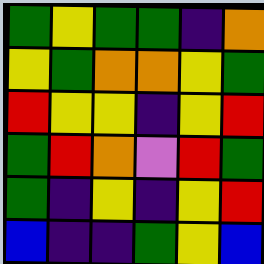[["green", "yellow", "green", "green", "indigo", "orange"], ["yellow", "green", "orange", "orange", "yellow", "green"], ["red", "yellow", "yellow", "indigo", "yellow", "red"], ["green", "red", "orange", "violet", "red", "green"], ["green", "indigo", "yellow", "indigo", "yellow", "red"], ["blue", "indigo", "indigo", "green", "yellow", "blue"]]